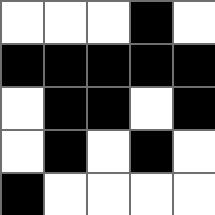[["white", "white", "white", "black", "white"], ["black", "black", "black", "black", "black"], ["white", "black", "black", "white", "black"], ["white", "black", "white", "black", "white"], ["black", "white", "white", "white", "white"]]